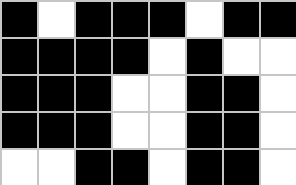[["black", "white", "black", "black", "black", "white", "black", "black"], ["black", "black", "black", "black", "white", "black", "white", "white"], ["black", "black", "black", "white", "white", "black", "black", "white"], ["black", "black", "black", "white", "white", "black", "black", "white"], ["white", "white", "black", "black", "white", "black", "black", "white"]]